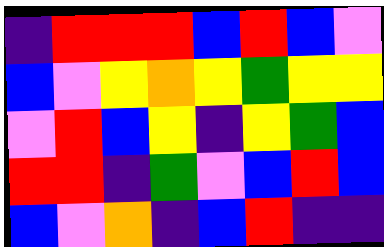[["indigo", "red", "red", "red", "blue", "red", "blue", "violet"], ["blue", "violet", "yellow", "orange", "yellow", "green", "yellow", "yellow"], ["violet", "red", "blue", "yellow", "indigo", "yellow", "green", "blue"], ["red", "red", "indigo", "green", "violet", "blue", "red", "blue"], ["blue", "violet", "orange", "indigo", "blue", "red", "indigo", "indigo"]]